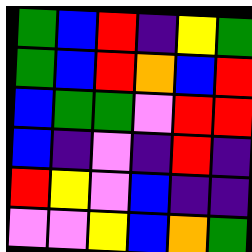[["green", "blue", "red", "indigo", "yellow", "green"], ["green", "blue", "red", "orange", "blue", "red"], ["blue", "green", "green", "violet", "red", "red"], ["blue", "indigo", "violet", "indigo", "red", "indigo"], ["red", "yellow", "violet", "blue", "indigo", "indigo"], ["violet", "violet", "yellow", "blue", "orange", "green"]]